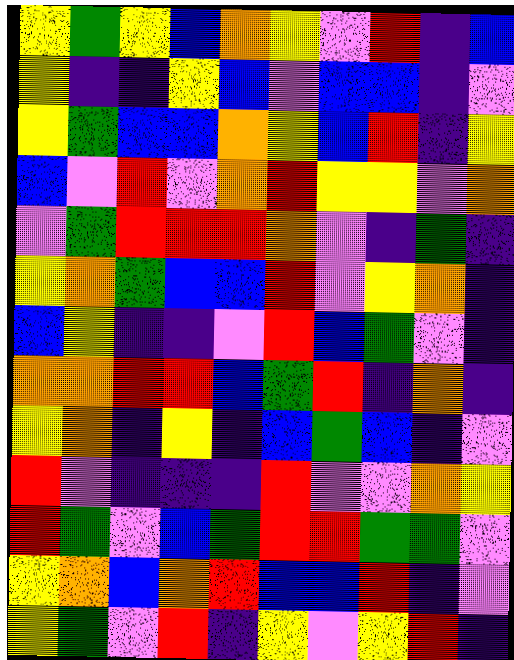[["yellow", "green", "yellow", "blue", "orange", "yellow", "violet", "red", "indigo", "blue"], ["yellow", "indigo", "indigo", "yellow", "blue", "violet", "blue", "blue", "indigo", "violet"], ["yellow", "green", "blue", "blue", "orange", "yellow", "blue", "red", "indigo", "yellow"], ["blue", "violet", "red", "violet", "orange", "red", "yellow", "yellow", "violet", "orange"], ["violet", "green", "red", "red", "red", "orange", "violet", "indigo", "green", "indigo"], ["yellow", "orange", "green", "blue", "blue", "red", "violet", "yellow", "orange", "indigo"], ["blue", "yellow", "indigo", "indigo", "violet", "red", "blue", "green", "violet", "indigo"], ["orange", "orange", "red", "red", "blue", "green", "red", "indigo", "orange", "indigo"], ["yellow", "orange", "indigo", "yellow", "indigo", "blue", "green", "blue", "indigo", "violet"], ["red", "violet", "indigo", "indigo", "indigo", "red", "violet", "violet", "orange", "yellow"], ["red", "green", "violet", "blue", "green", "red", "red", "green", "green", "violet"], ["yellow", "orange", "blue", "orange", "red", "blue", "blue", "red", "indigo", "violet"], ["yellow", "green", "violet", "red", "indigo", "yellow", "violet", "yellow", "red", "indigo"]]